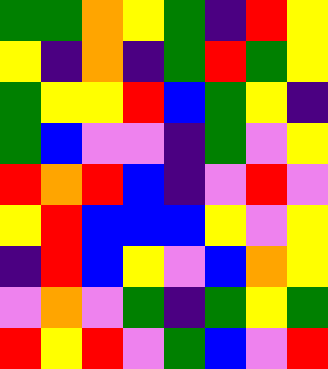[["green", "green", "orange", "yellow", "green", "indigo", "red", "yellow"], ["yellow", "indigo", "orange", "indigo", "green", "red", "green", "yellow"], ["green", "yellow", "yellow", "red", "blue", "green", "yellow", "indigo"], ["green", "blue", "violet", "violet", "indigo", "green", "violet", "yellow"], ["red", "orange", "red", "blue", "indigo", "violet", "red", "violet"], ["yellow", "red", "blue", "blue", "blue", "yellow", "violet", "yellow"], ["indigo", "red", "blue", "yellow", "violet", "blue", "orange", "yellow"], ["violet", "orange", "violet", "green", "indigo", "green", "yellow", "green"], ["red", "yellow", "red", "violet", "green", "blue", "violet", "red"]]